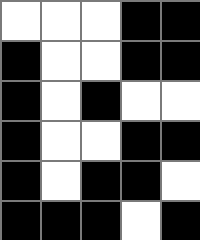[["white", "white", "white", "black", "black"], ["black", "white", "white", "black", "black"], ["black", "white", "black", "white", "white"], ["black", "white", "white", "black", "black"], ["black", "white", "black", "black", "white"], ["black", "black", "black", "white", "black"]]